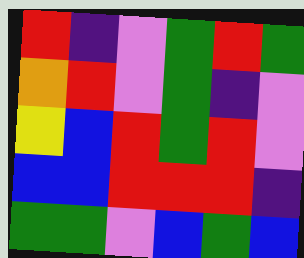[["red", "indigo", "violet", "green", "red", "green"], ["orange", "red", "violet", "green", "indigo", "violet"], ["yellow", "blue", "red", "green", "red", "violet"], ["blue", "blue", "red", "red", "red", "indigo"], ["green", "green", "violet", "blue", "green", "blue"]]